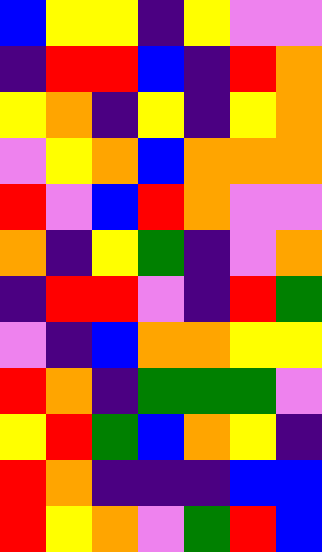[["blue", "yellow", "yellow", "indigo", "yellow", "violet", "violet"], ["indigo", "red", "red", "blue", "indigo", "red", "orange"], ["yellow", "orange", "indigo", "yellow", "indigo", "yellow", "orange"], ["violet", "yellow", "orange", "blue", "orange", "orange", "orange"], ["red", "violet", "blue", "red", "orange", "violet", "violet"], ["orange", "indigo", "yellow", "green", "indigo", "violet", "orange"], ["indigo", "red", "red", "violet", "indigo", "red", "green"], ["violet", "indigo", "blue", "orange", "orange", "yellow", "yellow"], ["red", "orange", "indigo", "green", "green", "green", "violet"], ["yellow", "red", "green", "blue", "orange", "yellow", "indigo"], ["red", "orange", "indigo", "indigo", "indigo", "blue", "blue"], ["red", "yellow", "orange", "violet", "green", "red", "blue"]]